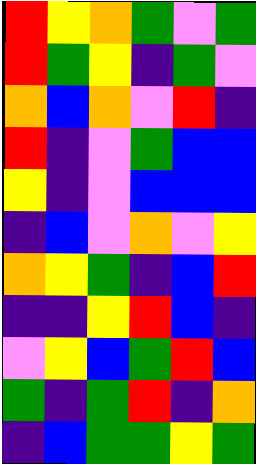[["red", "yellow", "orange", "green", "violet", "green"], ["red", "green", "yellow", "indigo", "green", "violet"], ["orange", "blue", "orange", "violet", "red", "indigo"], ["red", "indigo", "violet", "green", "blue", "blue"], ["yellow", "indigo", "violet", "blue", "blue", "blue"], ["indigo", "blue", "violet", "orange", "violet", "yellow"], ["orange", "yellow", "green", "indigo", "blue", "red"], ["indigo", "indigo", "yellow", "red", "blue", "indigo"], ["violet", "yellow", "blue", "green", "red", "blue"], ["green", "indigo", "green", "red", "indigo", "orange"], ["indigo", "blue", "green", "green", "yellow", "green"]]